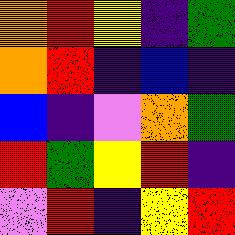[["orange", "red", "yellow", "indigo", "green"], ["orange", "red", "indigo", "blue", "indigo"], ["blue", "indigo", "violet", "orange", "green"], ["red", "green", "yellow", "red", "indigo"], ["violet", "red", "indigo", "yellow", "red"]]